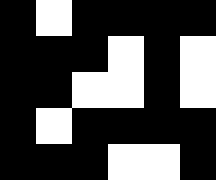[["black", "white", "black", "black", "black", "black"], ["black", "black", "black", "white", "black", "white"], ["black", "black", "white", "white", "black", "white"], ["black", "white", "black", "black", "black", "black"], ["black", "black", "black", "white", "white", "black"]]